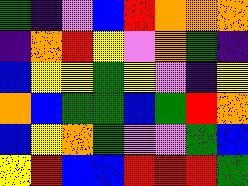[["green", "indigo", "violet", "blue", "red", "orange", "orange", "orange"], ["indigo", "orange", "red", "yellow", "violet", "orange", "green", "indigo"], ["blue", "yellow", "yellow", "green", "yellow", "violet", "indigo", "yellow"], ["orange", "blue", "green", "green", "blue", "green", "red", "orange"], ["blue", "yellow", "orange", "green", "violet", "violet", "green", "blue"], ["yellow", "red", "blue", "blue", "red", "red", "red", "green"]]